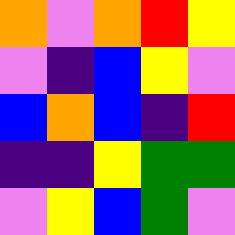[["orange", "violet", "orange", "red", "yellow"], ["violet", "indigo", "blue", "yellow", "violet"], ["blue", "orange", "blue", "indigo", "red"], ["indigo", "indigo", "yellow", "green", "green"], ["violet", "yellow", "blue", "green", "violet"]]